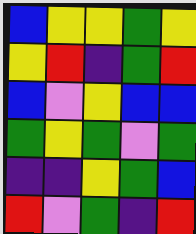[["blue", "yellow", "yellow", "green", "yellow"], ["yellow", "red", "indigo", "green", "red"], ["blue", "violet", "yellow", "blue", "blue"], ["green", "yellow", "green", "violet", "green"], ["indigo", "indigo", "yellow", "green", "blue"], ["red", "violet", "green", "indigo", "red"]]